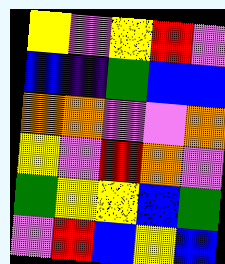[["yellow", "violet", "yellow", "red", "violet"], ["blue", "indigo", "green", "blue", "blue"], ["orange", "orange", "violet", "violet", "orange"], ["yellow", "violet", "red", "orange", "violet"], ["green", "yellow", "yellow", "blue", "green"], ["violet", "red", "blue", "yellow", "blue"]]